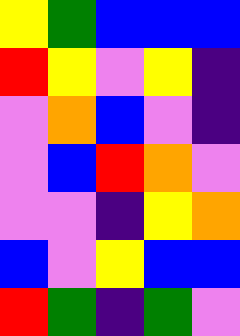[["yellow", "green", "blue", "blue", "blue"], ["red", "yellow", "violet", "yellow", "indigo"], ["violet", "orange", "blue", "violet", "indigo"], ["violet", "blue", "red", "orange", "violet"], ["violet", "violet", "indigo", "yellow", "orange"], ["blue", "violet", "yellow", "blue", "blue"], ["red", "green", "indigo", "green", "violet"]]